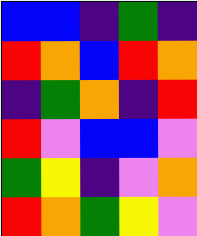[["blue", "blue", "indigo", "green", "indigo"], ["red", "orange", "blue", "red", "orange"], ["indigo", "green", "orange", "indigo", "red"], ["red", "violet", "blue", "blue", "violet"], ["green", "yellow", "indigo", "violet", "orange"], ["red", "orange", "green", "yellow", "violet"]]